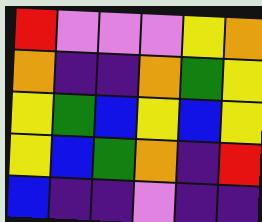[["red", "violet", "violet", "violet", "yellow", "orange"], ["orange", "indigo", "indigo", "orange", "green", "yellow"], ["yellow", "green", "blue", "yellow", "blue", "yellow"], ["yellow", "blue", "green", "orange", "indigo", "red"], ["blue", "indigo", "indigo", "violet", "indigo", "indigo"]]